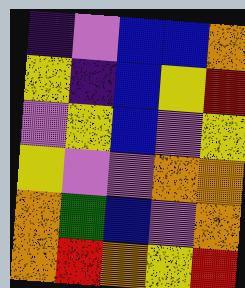[["indigo", "violet", "blue", "blue", "orange"], ["yellow", "indigo", "blue", "yellow", "red"], ["violet", "yellow", "blue", "violet", "yellow"], ["yellow", "violet", "violet", "orange", "orange"], ["orange", "green", "blue", "violet", "orange"], ["orange", "red", "orange", "yellow", "red"]]